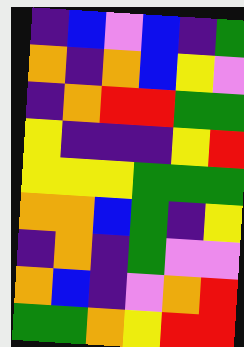[["indigo", "blue", "violet", "blue", "indigo", "green"], ["orange", "indigo", "orange", "blue", "yellow", "violet"], ["indigo", "orange", "red", "red", "green", "green"], ["yellow", "indigo", "indigo", "indigo", "yellow", "red"], ["yellow", "yellow", "yellow", "green", "green", "green"], ["orange", "orange", "blue", "green", "indigo", "yellow"], ["indigo", "orange", "indigo", "green", "violet", "violet"], ["orange", "blue", "indigo", "violet", "orange", "red"], ["green", "green", "orange", "yellow", "red", "red"]]